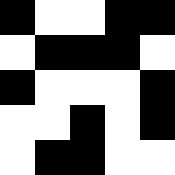[["black", "white", "white", "black", "black"], ["white", "black", "black", "black", "white"], ["black", "white", "white", "white", "black"], ["white", "white", "black", "white", "black"], ["white", "black", "black", "white", "white"]]